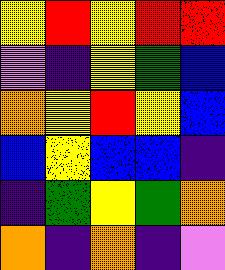[["yellow", "red", "yellow", "red", "red"], ["violet", "indigo", "yellow", "green", "blue"], ["orange", "yellow", "red", "yellow", "blue"], ["blue", "yellow", "blue", "blue", "indigo"], ["indigo", "green", "yellow", "green", "orange"], ["orange", "indigo", "orange", "indigo", "violet"]]